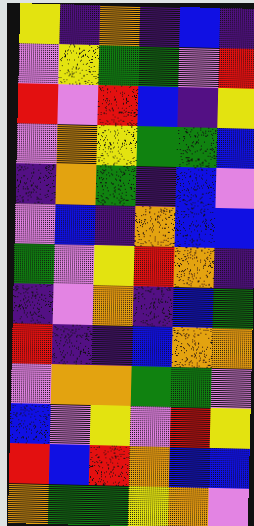[["yellow", "indigo", "orange", "indigo", "blue", "indigo"], ["violet", "yellow", "green", "green", "violet", "red"], ["red", "violet", "red", "blue", "indigo", "yellow"], ["violet", "orange", "yellow", "green", "green", "blue"], ["indigo", "orange", "green", "indigo", "blue", "violet"], ["violet", "blue", "indigo", "orange", "blue", "blue"], ["green", "violet", "yellow", "red", "orange", "indigo"], ["indigo", "violet", "orange", "indigo", "blue", "green"], ["red", "indigo", "indigo", "blue", "orange", "orange"], ["violet", "orange", "orange", "green", "green", "violet"], ["blue", "violet", "yellow", "violet", "red", "yellow"], ["red", "blue", "red", "orange", "blue", "blue"], ["orange", "green", "green", "yellow", "orange", "violet"]]